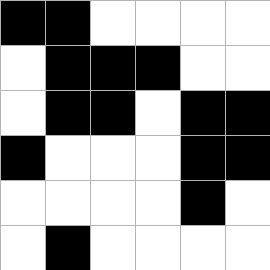[["black", "black", "white", "white", "white", "white"], ["white", "black", "black", "black", "white", "white"], ["white", "black", "black", "white", "black", "black"], ["black", "white", "white", "white", "black", "black"], ["white", "white", "white", "white", "black", "white"], ["white", "black", "white", "white", "white", "white"]]